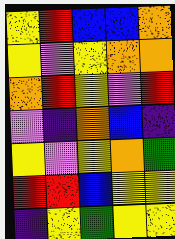[["yellow", "red", "blue", "blue", "orange"], ["yellow", "violet", "yellow", "orange", "orange"], ["orange", "red", "yellow", "violet", "red"], ["violet", "indigo", "orange", "blue", "indigo"], ["yellow", "violet", "yellow", "orange", "green"], ["red", "red", "blue", "yellow", "yellow"], ["indigo", "yellow", "green", "yellow", "yellow"]]